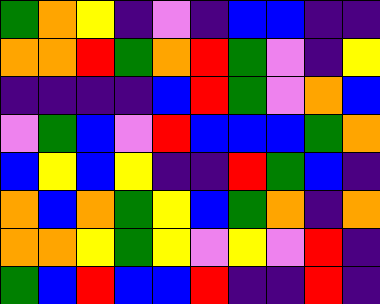[["green", "orange", "yellow", "indigo", "violet", "indigo", "blue", "blue", "indigo", "indigo"], ["orange", "orange", "red", "green", "orange", "red", "green", "violet", "indigo", "yellow"], ["indigo", "indigo", "indigo", "indigo", "blue", "red", "green", "violet", "orange", "blue"], ["violet", "green", "blue", "violet", "red", "blue", "blue", "blue", "green", "orange"], ["blue", "yellow", "blue", "yellow", "indigo", "indigo", "red", "green", "blue", "indigo"], ["orange", "blue", "orange", "green", "yellow", "blue", "green", "orange", "indigo", "orange"], ["orange", "orange", "yellow", "green", "yellow", "violet", "yellow", "violet", "red", "indigo"], ["green", "blue", "red", "blue", "blue", "red", "indigo", "indigo", "red", "indigo"]]